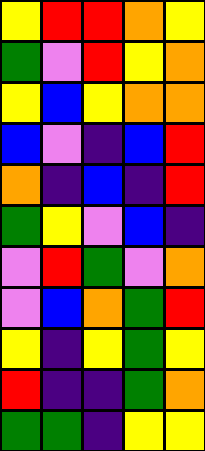[["yellow", "red", "red", "orange", "yellow"], ["green", "violet", "red", "yellow", "orange"], ["yellow", "blue", "yellow", "orange", "orange"], ["blue", "violet", "indigo", "blue", "red"], ["orange", "indigo", "blue", "indigo", "red"], ["green", "yellow", "violet", "blue", "indigo"], ["violet", "red", "green", "violet", "orange"], ["violet", "blue", "orange", "green", "red"], ["yellow", "indigo", "yellow", "green", "yellow"], ["red", "indigo", "indigo", "green", "orange"], ["green", "green", "indigo", "yellow", "yellow"]]